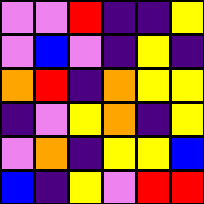[["violet", "violet", "red", "indigo", "indigo", "yellow"], ["violet", "blue", "violet", "indigo", "yellow", "indigo"], ["orange", "red", "indigo", "orange", "yellow", "yellow"], ["indigo", "violet", "yellow", "orange", "indigo", "yellow"], ["violet", "orange", "indigo", "yellow", "yellow", "blue"], ["blue", "indigo", "yellow", "violet", "red", "red"]]